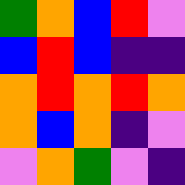[["green", "orange", "blue", "red", "violet"], ["blue", "red", "blue", "indigo", "indigo"], ["orange", "red", "orange", "red", "orange"], ["orange", "blue", "orange", "indigo", "violet"], ["violet", "orange", "green", "violet", "indigo"]]